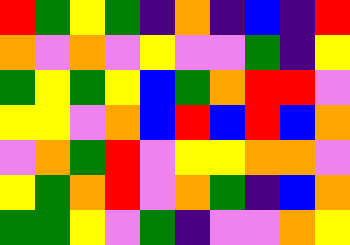[["red", "green", "yellow", "green", "indigo", "orange", "indigo", "blue", "indigo", "red"], ["orange", "violet", "orange", "violet", "yellow", "violet", "violet", "green", "indigo", "yellow"], ["green", "yellow", "green", "yellow", "blue", "green", "orange", "red", "red", "violet"], ["yellow", "yellow", "violet", "orange", "blue", "red", "blue", "red", "blue", "orange"], ["violet", "orange", "green", "red", "violet", "yellow", "yellow", "orange", "orange", "violet"], ["yellow", "green", "orange", "red", "violet", "orange", "green", "indigo", "blue", "orange"], ["green", "green", "yellow", "violet", "green", "indigo", "violet", "violet", "orange", "yellow"]]